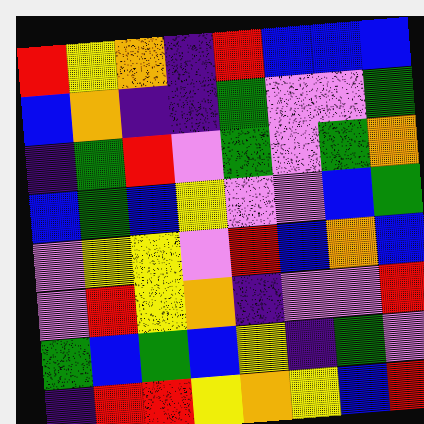[["red", "yellow", "orange", "indigo", "red", "blue", "blue", "blue"], ["blue", "orange", "indigo", "indigo", "green", "violet", "violet", "green"], ["indigo", "green", "red", "violet", "green", "violet", "green", "orange"], ["blue", "green", "blue", "yellow", "violet", "violet", "blue", "green"], ["violet", "yellow", "yellow", "violet", "red", "blue", "orange", "blue"], ["violet", "red", "yellow", "orange", "indigo", "violet", "violet", "red"], ["green", "blue", "green", "blue", "yellow", "indigo", "green", "violet"], ["indigo", "red", "red", "yellow", "orange", "yellow", "blue", "red"]]